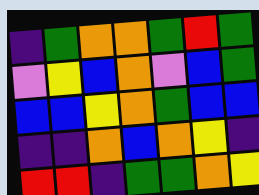[["indigo", "green", "orange", "orange", "green", "red", "green"], ["violet", "yellow", "blue", "orange", "violet", "blue", "green"], ["blue", "blue", "yellow", "orange", "green", "blue", "blue"], ["indigo", "indigo", "orange", "blue", "orange", "yellow", "indigo"], ["red", "red", "indigo", "green", "green", "orange", "yellow"]]